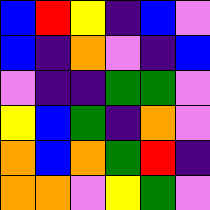[["blue", "red", "yellow", "indigo", "blue", "violet"], ["blue", "indigo", "orange", "violet", "indigo", "blue"], ["violet", "indigo", "indigo", "green", "green", "violet"], ["yellow", "blue", "green", "indigo", "orange", "violet"], ["orange", "blue", "orange", "green", "red", "indigo"], ["orange", "orange", "violet", "yellow", "green", "violet"]]